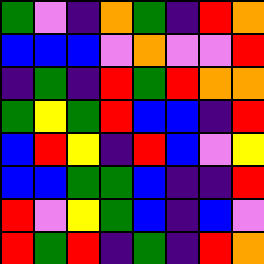[["green", "violet", "indigo", "orange", "green", "indigo", "red", "orange"], ["blue", "blue", "blue", "violet", "orange", "violet", "violet", "red"], ["indigo", "green", "indigo", "red", "green", "red", "orange", "orange"], ["green", "yellow", "green", "red", "blue", "blue", "indigo", "red"], ["blue", "red", "yellow", "indigo", "red", "blue", "violet", "yellow"], ["blue", "blue", "green", "green", "blue", "indigo", "indigo", "red"], ["red", "violet", "yellow", "green", "blue", "indigo", "blue", "violet"], ["red", "green", "red", "indigo", "green", "indigo", "red", "orange"]]